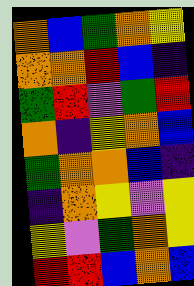[["orange", "blue", "green", "orange", "yellow"], ["orange", "orange", "red", "blue", "indigo"], ["green", "red", "violet", "green", "red"], ["orange", "indigo", "yellow", "orange", "blue"], ["green", "orange", "orange", "blue", "indigo"], ["indigo", "orange", "yellow", "violet", "yellow"], ["yellow", "violet", "green", "orange", "yellow"], ["red", "red", "blue", "orange", "blue"]]